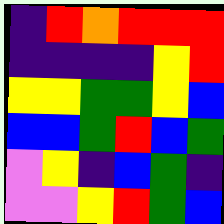[["indigo", "red", "orange", "red", "red", "red"], ["indigo", "indigo", "indigo", "indigo", "yellow", "red"], ["yellow", "yellow", "green", "green", "yellow", "blue"], ["blue", "blue", "green", "red", "blue", "green"], ["violet", "yellow", "indigo", "blue", "green", "indigo"], ["violet", "violet", "yellow", "red", "green", "blue"]]